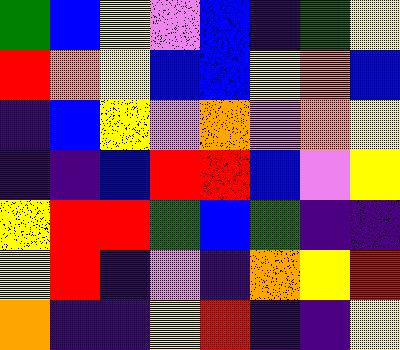[["green", "blue", "yellow", "violet", "blue", "indigo", "green", "yellow"], ["red", "orange", "yellow", "blue", "blue", "yellow", "orange", "blue"], ["indigo", "blue", "yellow", "violet", "orange", "violet", "orange", "yellow"], ["indigo", "indigo", "blue", "red", "red", "blue", "violet", "yellow"], ["yellow", "red", "red", "green", "blue", "green", "indigo", "indigo"], ["yellow", "red", "indigo", "violet", "indigo", "orange", "yellow", "red"], ["orange", "indigo", "indigo", "yellow", "red", "indigo", "indigo", "yellow"]]